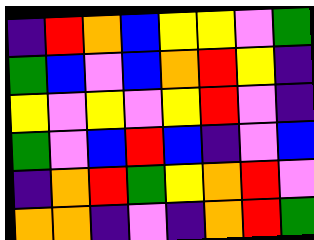[["indigo", "red", "orange", "blue", "yellow", "yellow", "violet", "green"], ["green", "blue", "violet", "blue", "orange", "red", "yellow", "indigo"], ["yellow", "violet", "yellow", "violet", "yellow", "red", "violet", "indigo"], ["green", "violet", "blue", "red", "blue", "indigo", "violet", "blue"], ["indigo", "orange", "red", "green", "yellow", "orange", "red", "violet"], ["orange", "orange", "indigo", "violet", "indigo", "orange", "red", "green"]]